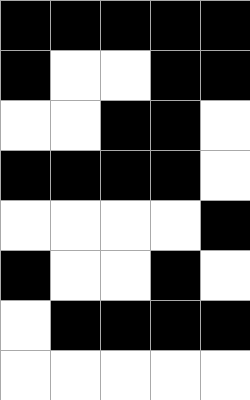[["black", "black", "black", "black", "black"], ["black", "white", "white", "black", "black"], ["white", "white", "black", "black", "white"], ["black", "black", "black", "black", "white"], ["white", "white", "white", "white", "black"], ["black", "white", "white", "black", "white"], ["white", "black", "black", "black", "black"], ["white", "white", "white", "white", "white"]]